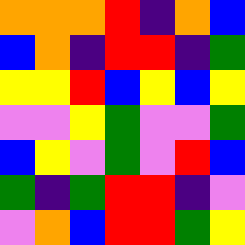[["orange", "orange", "orange", "red", "indigo", "orange", "blue"], ["blue", "orange", "indigo", "red", "red", "indigo", "green"], ["yellow", "yellow", "red", "blue", "yellow", "blue", "yellow"], ["violet", "violet", "yellow", "green", "violet", "violet", "green"], ["blue", "yellow", "violet", "green", "violet", "red", "blue"], ["green", "indigo", "green", "red", "red", "indigo", "violet"], ["violet", "orange", "blue", "red", "red", "green", "yellow"]]